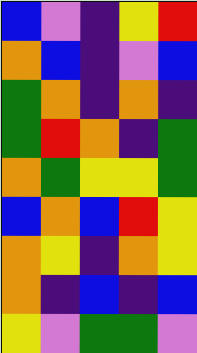[["blue", "violet", "indigo", "yellow", "red"], ["orange", "blue", "indigo", "violet", "blue"], ["green", "orange", "indigo", "orange", "indigo"], ["green", "red", "orange", "indigo", "green"], ["orange", "green", "yellow", "yellow", "green"], ["blue", "orange", "blue", "red", "yellow"], ["orange", "yellow", "indigo", "orange", "yellow"], ["orange", "indigo", "blue", "indigo", "blue"], ["yellow", "violet", "green", "green", "violet"]]